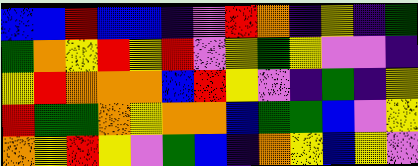[["blue", "blue", "red", "blue", "blue", "indigo", "violet", "red", "orange", "indigo", "yellow", "indigo", "green"], ["green", "orange", "yellow", "red", "yellow", "red", "violet", "yellow", "green", "yellow", "violet", "violet", "indigo"], ["yellow", "red", "orange", "orange", "orange", "blue", "red", "yellow", "violet", "indigo", "green", "indigo", "yellow"], ["red", "green", "green", "orange", "yellow", "orange", "orange", "blue", "green", "green", "blue", "violet", "yellow"], ["orange", "yellow", "red", "yellow", "violet", "green", "blue", "indigo", "orange", "yellow", "blue", "yellow", "violet"]]